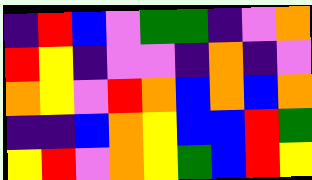[["indigo", "red", "blue", "violet", "green", "green", "indigo", "violet", "orange"], ["red", "yellow", "indigo", "violet", "violet", "indigo", "orange", "indigo", "violet"], ["orange", "yellow", "violet", "red", "orange", "blue", "orange", "blue", "orange"], ["indigo", "indigo", "blue", "orange", "yellow", "blue", "blue", "red", "green"], ["yellow", "red", "violet", "orange", "yellow", "green", "blue", "red", "yellow"]]